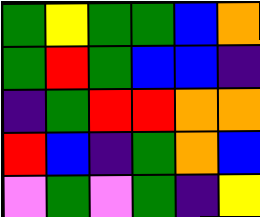[["green", "yellow", "green", "green", "blue", "orange"], ["green", "red", "green", "blue", "blue", "indigo"], ["indigo", "green", "red", "red", "orange", "orange"], ["red", "blue", "indigo", "green", "orange", "blue"], ["violet", "green", "violet", "green", "indigo", "yellow"]]